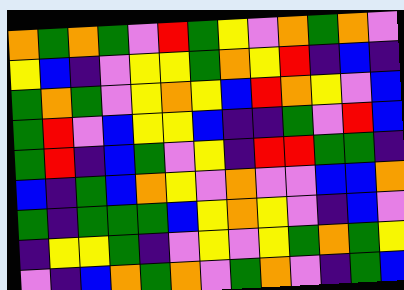[["orange", "green", "orange", "green", "violet", "red", "green", "yellow", "violet", "orange", "green", "orange", "violet"], ["yellow", "blue", "indigo", "violet", "yellow", "yellow", "green", "orange", "yellow", "red", "indigo", "blue", "indigo"], ["green", "orange", "green", "violet", "yellow", "orange", "yellow", "blue", "red", "orange", "yellow", "violet", "blue"], ["green", "red", "violet", "blue", "yellow", "yellow", "blue", "indigo", "indigo", "green", "violet", "red", "blue"], ["green", "red", "indigo", "blue", "green", "violet", "yellow", "indigo", "red", "red", "green", "green", "indigo"], ["blue", "indigo", "green", "blue", "orange", "yellow", "violet", "orange", "violet", "violet", "blue", "blue", "orange"], ["green", "indigo", "green", "green", "green", "blue", "yellow", "orange", "yellow", "violet", "indigo", "blue", "violet"], ["indigo", "yellow", "yellow", "green", "indigo", "violet", "yellow", "violet", "yellow", "green", "orange", "green", "yellow"], ["violet", "indigo", "blue", "orange", "green", "orange", "violet", "green", "orange", "violet", "indigo", "green", "blue"]]